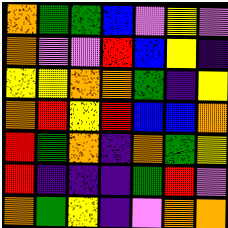[["orange", "green", "green", "blue", "violet", "yellow", "violet"], ["orange", "violet", "violet", "red", "blue", "yellow", "indigo"], ["yellow", "yellow", "orange", "orange", "green", "indigo", "yellow"], ["orange", "red", "yellow", "red", "blue", "blue", "orange"], ["red", "green", "orange", "indigo", "orange", "green", "yellow"], ["red", "indigo", "indigo", "indigo", "green", "red", "violet"], ["orange", "green", "yellow", "indigo", "violet", "orange", "orange"]]